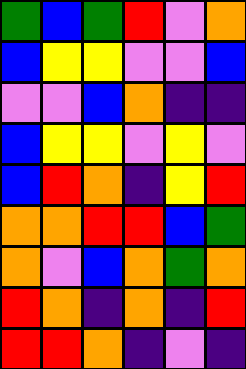[["green", "blue", "green", "red", "violet", "orange"], ["blue", "yellow", "yellow", "violet", "violet", "blue"], ["violet", "violet", "blue", "orange", "indigo", "indigo"], ["blue", "yellow", "yellow", "violet", "yellow", "violet"], ["blue", "red", "orange", "indigo", "yellow", "red"], ["orange", "orange", "red", "red", "blue", "green"], ["orange", "violet", "blue", "orange", "green", "orange"], ["red", "orange", "indigo", "orange", "indigo", "red"], ["red", "red", "orange", "indigo", "violet", "indigo"]]